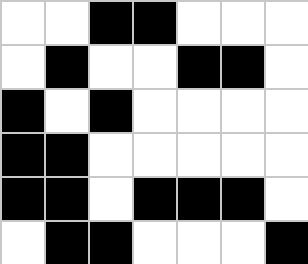[["white", "white", "black", "black", "white", "white", "white"], ["white", "black", "white", "white", "black", "black", "white"], ["black", "white", "black", "white", "white", "white", "white"], ["black", "black", "white", "white", "white", "white", "white"], ["black", "black", "white", "black", "black", "black", "white"], ["white", "black", "black", "white", "white", "white", "black"]]